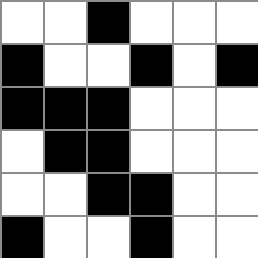[["white", "white", "black", "white", "white", "white"], ["black", "white", "white", "black", "white", "black"], ["black", "black", "black", "white", "white", "white"], ["white", "black", "black", "white", "white", "white"], ["white", "white", "black", "black", "white", "white"], ["black", "white", "white", "black", "white", "white"]]